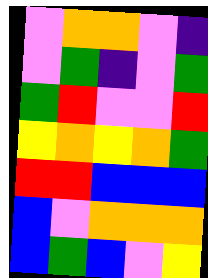[["violet", "orange", "orange", "violet", "indigo"], ["violet", "green", "indigo", "violet", "green"], ["green", "red", "violet", "violet", "red"], ["yellow", "orange", "yellow", "orange", "green"], ["red", "red", "blue", "blue", "blue"], ["blue", "violet", "orange", "orange", "orange"], ["blue", "green", "blue", "violet", "yellow"]]